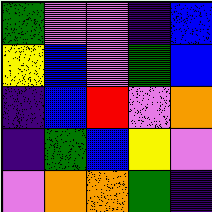[["green", "violet", "violet", "indigo", "blue"], ["yellow", "blue", "violet", "green", "blue"], ["indigo", "blue", "red", "violet", "orange"], ["indigo", "green", "blue", "yellow", "violet"], ["violet", "orange", "orange", "green", "indigo"]]